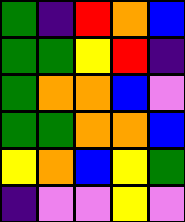[["green", "indigo", "red", "orange", "blue"], ["green", "green", "yellow", "red", "indigo"], ["green", "orange", "orange", "blue", "violet"], ["green", "green", "orange", "orange", "blue"], ["yellow", "orange", "blue", "yellow", "green"], ["indigo", "violet", "violet", "yellow", "violet"]]